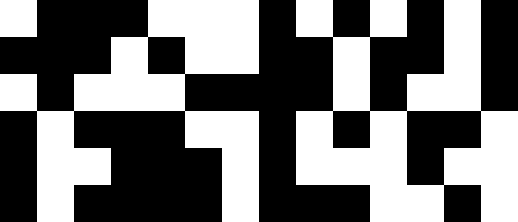[["white", "black", "black", "black", "white", "white", "white", "black", "white", "black", "white", "black", "white", "black"], ["black", "black", "black", "white", "black", "white", "white", "black", "black", "white", "black", "black", "white", "black"], ["white", "black", "white", "white", "white", "black", "black", "black", "black", "white", "black", "white", "white", "black"], ["black", "white", "black", "black", "black", "white", "white", "black", "white", "black", "white", "black", "black", "white"], ["black", "white", "white", "black", "black", "black", "white", "black", "white", "white", "white", "black", "white", "white"], ["black", "white", "black", "black", "black", "black", "white", "black", "black", "black", "white", "white", "black", "white"]]